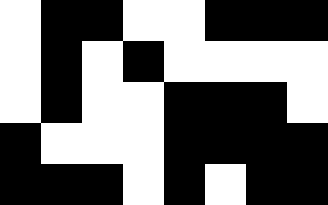[["white", "black", "black", "white", "white", "black", "black", "black"], ["white", "black", "white", "black", "white", "white", "white", "white"], ["white", "black", "white", "white", "black", "black", "black", "white"], ["black", "white", "white", "white", "black", "black", "black", "black"], ["black", "black", "black", "white", "black", "white", "black", "black"]]